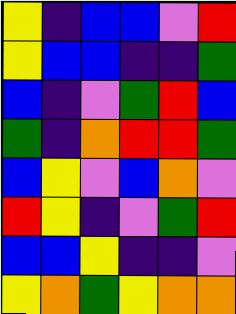[["yellow", "indigo", "blue", "blue", "violet", "red"], ["yellow", "blue", "blue", "indigo", "indigo", "green"], ["blue", "indigo", "violet", "green", "red", "blue"], ["green", "indigo", "orange", "red", "red", "green"], ["blue", "yellow", "violet", "blue", "orange", "violet"], ["red", "yellow", "indigo", "violet", "green", "red"], ["blue", "blue", "yellow", "indigo", "indigo", "violet"], ["yellow", "orange", "green", "yellow", "orange", "orange"]]